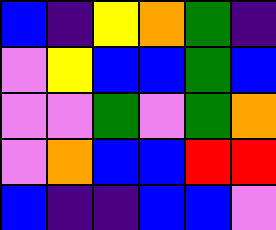[["blue", "indigo", "yellow", "orange", "green", "indigo"], ["violet", "yellow", "blue", "blue", "green", "blue"], ["violet", "violet", "green", "violet", "green", "orange"], ["violet", "orange", "blue", "blue", "red", "red"], ["blue", "indigo", "indigo", "blue", "blue", "violet"]]